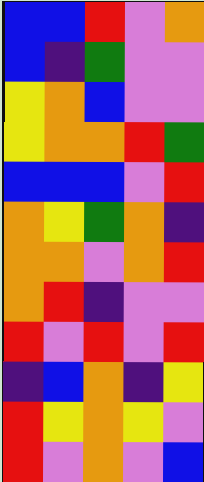[["blue", "blue", "red", "violet", "orange"], ["blue", "indigo", "green", "violet", "violet"], ["yellow", "orange", "blue", "violet", "violet"], ["yellow", "orange", "orange", "red", "green"], ["blue", "blue", "blue", "violet", "red"], ["orange", "yellow", "green", "orange", "indigo"], ["orange", "orange", "violet", "orange", "red"], ["orange", "red", "indigo", "violet", "violet"], ["red", "violet", "red", "violet", "red"], ["indigo", "blue", "orange", "indigo", "yellow"], ["red", "yellow", "orange", "yellow", "violet"], ["red", "violet", "orange", "violet", "blue"]]